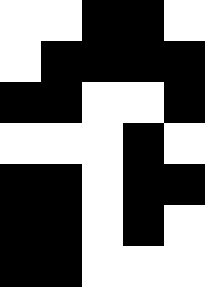[["white", "white", "black", "black", "white"], ["white", "black", "black", "black", "black"], ["black", "black", "white", "white", "black"], ["white", "white", "white", "black", "white"], ["black", "black", "white", "black", "black"], ["black", "black", "white", "black", "white"], ["black", "black", "white", "white", "white"]]